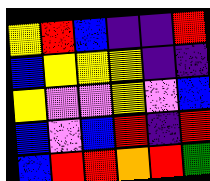[["yellow", "red", "blue", "indigo", "indigo", "red"], ["blue", "yellow", "yellow", "yellow", "indigo", "indigo"], ["yellow", "violet", "violet", "yellow", "violet", "blue"], ["blue", "violet", "blue", "red", "indigo", "red"], ["blue", "red", "red", "orange", "red", "green"]]